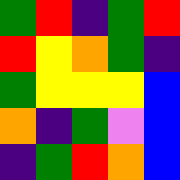[["green", "red", "indigo", "green", "red"], ["red", "yellow", "orange", "green", "indigo"], ["green", "yellow", "yellow", "yellow", "blue"], ["orange", "indigo", "green", "violet", "blue"], ["indigo", "green", "red", "orange", "blue"]]